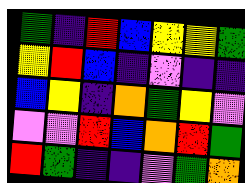[["green", "indigo", "red", "blue", "yellow", "yellow", "green"], ["yellow", "red", "blue", "indigo", "violet", "indigo", "indigo"], ["blue", "yellow", "indigo", "orange", "green", "yellow", "violet"], ["violet", "violet", "red", "blue", "orange", "red", "green"], ["red", "green", "indigo", "indigo", "violet", "green", "orange"]]